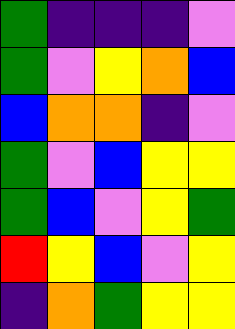[["green", "indigo", "indigo", "indigo", "violet"], ["green", "violet", "yellow", "orange", "blue"], ["blue", "orange", "orange", "indigo", "violet"], ["green", "violet", "blue", "yellow", "yellow"], ["green", "blue", "violet", "yellow", "green"], ["red", "yellow", "blue", "violet", "yellow"], ["indigo", "orange", "green", "yellow", "yellow"]]